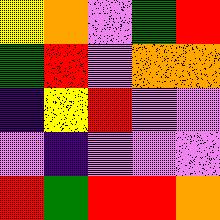[["yellow", "orange", "violet", "green", "red"], ["green", "red", "violet", "orange", "orange"], ["indigo", "yellow", "red", "violet", "violet"], ["violet", "indigo", "violet", "violet", "violet"], ["red", "green", "red", "red", "orange"]]